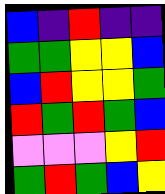[["blue", "indigo", "red", "indigo", "indigo"], ["green", "green", "yellow", "yellow", "blue"], ["blue", "red", "yellow", "yellow", "green"], ["red", "green", "red", "green", "blue"], ["violet", "violet", "violet", "yellow", "red"], ["green", "red", "green", "blue", "yellow"]]